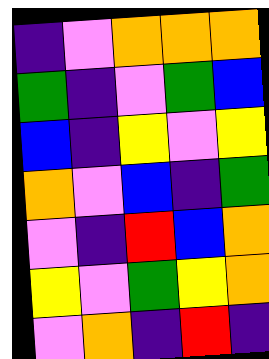[["indigo", "violet", "orange", "orange", "orange"], ["green", "indigo", "violet", "green", "blue"], ["blue", "indigo", "yellow", "violet", "yellow"], ["orange", "violet", "blue", "indigo", "green"], ["violet", "indigo", "red", "blue", "orange"], ["yellow", "violet", "green", "yellow", "orange"], ["violet", "orange", "indigo", "red", "indigo"]]